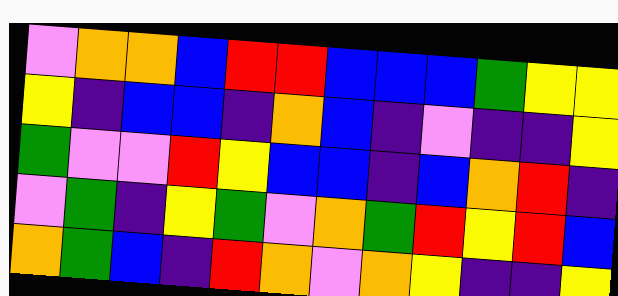[["violet", "orange", "orange", "blue", "red", "red", "blue", "blue", "blue", "green", "yellow", "yellow"], ["yellow", "indigo", "blue", "blue", "indigo", "orange", "blue", "indigo", "violet", "indigo", "indigo", "yellow"], ["green", "violet", "violet", "red", "yellow", "blue", "blue", "indigo", "blue", "orange", "red", "indigo"], ["violet", "green", "indigo", "yellow", "green", "violet", "orange", "green", "red", "yellow", "red", "blue"], ["orange", "green", "blue", "indigo", "red", "orange", "violet", "orange", "yellow", "indigo", "indigo", "yellow"]]